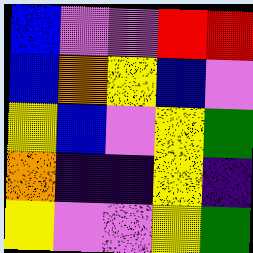[["blue", "violet", "violet", "red", "red"], ["blue", "orange", "yellow", "blue", "violet"], ["yellow", "blue", "violet", "yellow", "green"], ["orange", "indigo", "indigo", "yellow", "indigo"], ["yellow", "violet", "violet", "yellow", "green"]]